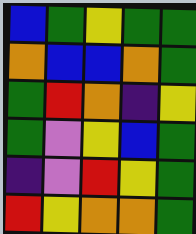[["blue", "green", "yellow", "green", "green"], ["orange", "blue", "blue", "orange", "green"], ["green", "red", "orange", "indigo", "yellow"], ["green", "violet", "yellow", "blue", "green"], ["indigo", "violet", "red", "yellow", "green"], ["red", "yellow", "orange", "orange", "green"]]